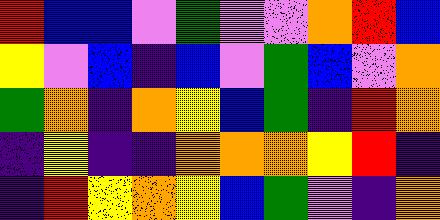[["red", "blue", "blue", "violet", "green", "violet", "violet", "orange", "red", "blue"], ["yellow", "violet", "blue", "indigo", "blue", "violet", "green", "blue", "violet", "orange"], ["green", "orange", "indigo", "orange", "yellow", "blue", "green", "indigo", "red", "orange"], ["indigo", "yellow", "indigo", "indigo", "orange", "orange", "orange", "yellow", "red", "indigo"], ["indigo", "red", "yellow", "orange", "yellow", "blue", "green", "violet", "indigo", "orange"]]